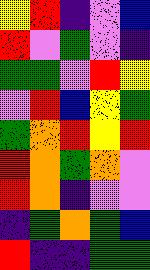[["yellow", "red", "indigo", "violet", "blue"], ["red", "violet", "green", "violet", "indigo"], ["green", "green", "violet", "red", "yellow"], ["violet", "red", "blue", "yellow", "green"], ["green", "orange", "red", "yellow", "red"], ["red", "orange", "green", "orange", "violet"], ["red", "orange", "indigo", "violet", "violet"], ["indigo", "green", "orange", "green", "blue"], ["red", "indigo", "indigo", "green", "green"]]